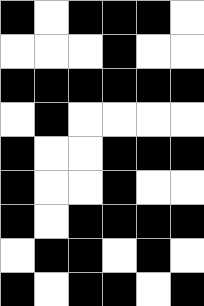[["black", "white", "black", "black", "black", "white"], ["white", "white", "white", "black", "white", "white"], ["black", "black", "black", "black", "black", "black"], ["white", "black", "white", "white", "white", "white"], ["black", "white", "white", "black", "black", "black"], ["black", "white", "white", "black", "white", "white"], ["black", "white", "black", "black", "black", "black"], ["white", "black", "black", "white", "black", "white"], ["black", "white", "black", "black", "white", "black"]]